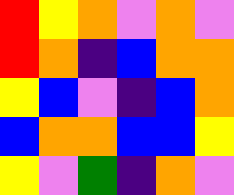[["red", "yellow", "orange", "violet", "orange", "violet"], ["red", "orange", "indigo", "blue", "orange", "orange"], ["yellow", "blue", "violet", "indigo", "blue", "orange"], ["blue", "orange", "orange", "blue", "blue", "yellow"], ["yellow", "violet", "green", "indigo", "orange", "violet"]]